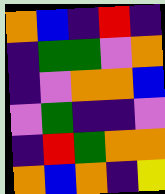[["orange", "blue", "indigo", "red", "indigo"], ["indigo", "green", "green", "violet", "orange"], ["indigo", "violet", "orange", "orange", "blue"], ["violet", "green", "indigo", "indigo", "violet"], ["indigo", "red", "green", "orange", "orange"], ["orange", "blue", "orange", "indigo", "yellow"]]